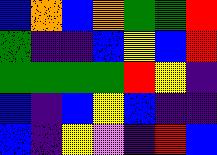[["blue", "orange", "blue", "orange", "green", "green", "red"], ["green", "indigo", "indigo", "blue", "yellow", "blue", "red"], ["green", "green", "green", "green", "red", "yellow", "indigo"], ["blue", "indigo", "blue", "yellow", "blue", "indigo", "indigo"], ["blue", "indigo", "yellow", "violet", "indigo", "red", "blue"]]